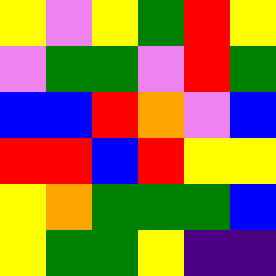[["yellow", "violet", "yellow", "green", "red", "yellow"], ["violet", "green", "green", "violet", "red", "green"], ["blue", "blue", "red", "orange", "violet", "blue"], ["red", "red", "blue", "red", "yellow", "yellow"], ["yellow", "orange", "green", "green", "green", "blue"], ["yellow", "green", "green", "yellow", "indigo", "indigo"]]